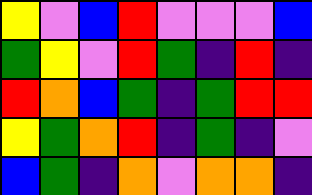[["yellow", "violet", "blue", "red", "violet", "violet", "violet", "blue"], ["green", "yellow", "violet", "red", "green", "indigo", "red", "indigo"], ["red", "orange", "blue", "green", "indigo", "green", "red", "red"], ["yellow", "green", "orange", "red", "indigo", "green", "indigo", "violet"], ["blue", "green", "indigo", "orange", "violet", "orange", "orange", "indigo"]]